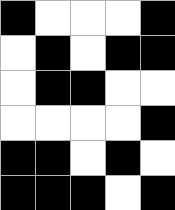[["black", "white", "white", "white", "black"], ["white", "black", "white", "black", "black"], ["white", "black", "black", "white", "white"], ["white", "white", "white", "white", "black"], ["black", "black", "white", "black", "white"], ["black", "black", "black", "white", "black"]]